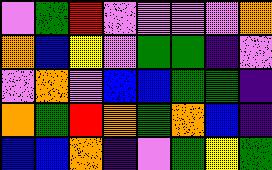[["violet", "green", "red", "violet", "violet", "violet", "violet", "orange"], ["orange", "blue", "yellow", "violet", "green", "green", "indigo", "violet"], ["violet", "orange", "violet", "blue", "blue", "green", "green", "indigo"], ["orange", "green", "red", "orange", "green", "orange", "blue", "indigo"], ["blue", "blue", "orange", "indigo", "violet", "green", "yellow", "green"]]